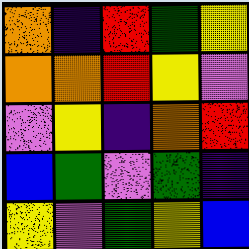[["orange", "indigo", "red", "green", "yellow"], ["orange", "orange", "red", "yellow", "violet"], ["violet", "yellow", "indigo", "orange", "red"], ["blue", "green", "violet", "green", "indigo"], ["yellow", "violet", "green", "yellow", "blue"]]